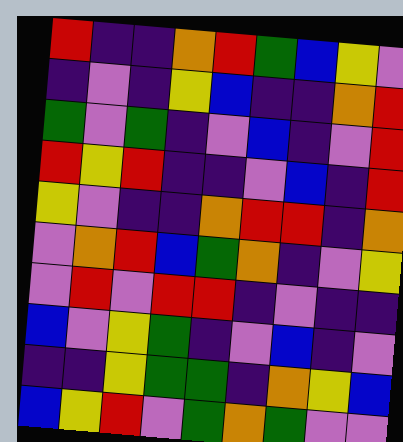[["red", "indigo", "indigo", "orange", "red", "green", "blue", "yellow", "violet"], ["indigo", "violet", "indigo", "yellow", "blue", "indigo", "indigo", "orange", "red"], ["green", "violet", "green", "indigo", "violet", "blue", "indigo", "violet", "red"], ["red", "yellow", "red", "indigo", "indigo", "violet", "blue", "indigo", "red"], ["yellow", "violet", "indigo", "indigo", "orange", "red", "red", "indigo", "orange"], ["violet", "orange", "red", "blue", "green", "orange", "indigo", "violet", "yellow"], ["violet", "red", "violet", "red", "red", "indigo", "violet", "indigo", "indigo"], ["blue", "violet", "yellow", "green", "indigo", "violet", "blue", "indigo", "violet"], ["indigo", "indigo", "yellow", "green", "green", "indigo", "orange", "yellow", "blue"], ["blue", "yellow", "red", "violet", "green", "orange", "green", "violet", "violet"]]